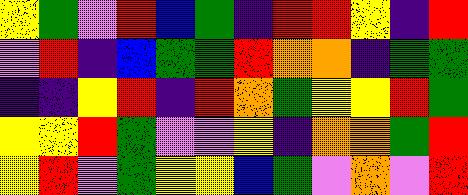[["yellow", "green", "violet", "red", "blue", "green", "indigo", "red", "red", "yellow", "indigo", "red"], ["violet", "red", "indigo", "blue", "green", "green", "red", "orange", "orange", "indigo", "green", "green"], ["indigo", "indigo", "yellow", "red", "indigo", "red", "orange", "green", "yellow", "yellow", "red", "green"], ["yellow", "yellow", "red", "green", "violet", "violet", "yellow", "indigo", "orange", "orange", "green", "red"], ["yellow", "red", "violet", "green", "yellow", "yellow", "blue", "green", "violet", "orange", "violet", "red"]]